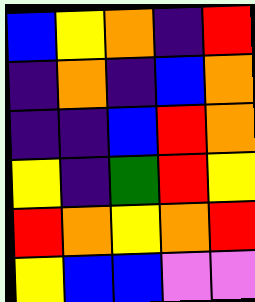[["blue", "yellow", "orange", "indigo", "red"], ["indigo", "orange", "indigo", "blue", "orange"], ["indigo", "indigo", "blue", "red", "orange"], ["yellow", "indigo", "green", "red", "yellow"], ["red", "orange", "yellow", "orange", "red"], ["yellow", "blue", "blue", "violet", "violet"]]